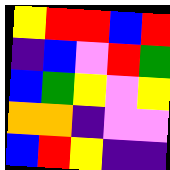[["yellow", "red", "red", "blue", "red"], ["indigo", "blue", "violet", "red", "green"], ["blue", "green", "yellow", "violet", "yellow"], ["orange", "orange", "indigo", "violet", "violet"], ["blue", "red", "yellow", "indigo", "indigo"]]